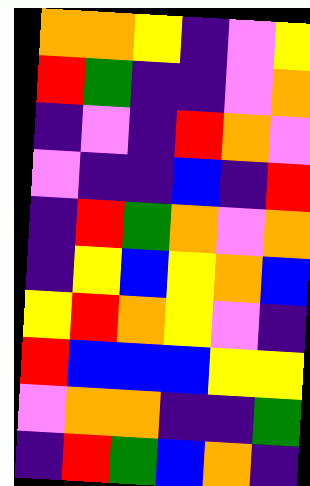[["orange", "orange", "yellow", "indigo", "violet", "yellow"], ["red", "green", "indigo", "indigo", "violet", "orange"], ["indigo", "violet", "indigo", "red", "orange", "violet"], ["violet", "indigo", "indigo", "blue", "indigo", "red"], ["indigo", "red", "green", "orange", "violet", "orange"], ["indigo", "yellow", "blue", "yellow", "orange", "blue"], ["yellow", "red", "orange", "yellow", "violet", "indigo"], ["red", "blue", "blue", "blue", "yellow", "yellow"], ["violet", "orange", "orange", "indigo", "indigo", "green"], ["indigo", "red", "green", "blue", "orange", "indigo"]]